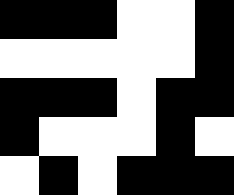[["black", "black", "black", "white", "white", "black"], ["white", "white", "white", "white", "white", "black"], ["black", "black", "black", "white", "black", "black"], ["black", "white", "white", "white", "black", "white"], ["white", "black", "white", "black", "black", "black"]]